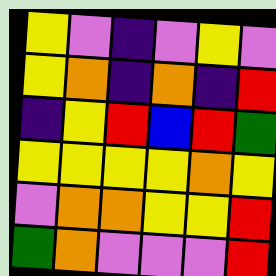[["yellow", "violet", "indigo", "violet", "yellow", "violet"], ["yellow", "orange", "indigo", "orange", "indigo", "red"], ["indigo", "yellow", "red", "blue", "red", "green"], ["yellow", "yellow", "yellow", "yellow", "orange", "yellow"], ["violet", "orange", "orange", "yellow", "yellow", "red"], ["green", "orange", "violet", "violet", "violet", "red"]]